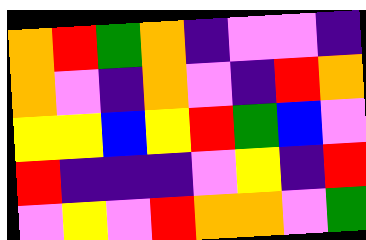[["orange", "red", "green", "orange", "indigo", "violet", "violet", "indigo"], ["orange", "violet", "indigo", "orange", "violet", "indigo", "red", "orange"], ["yellow", "yellow", "blue", "yellow", "red", "green", "blue", "violet"], ["red", "indigo", "indigo", "indigo", "violet", "yellow", "indigo", "red"], ["violet", "yellow", "violet", "red", "orange", "orange", "violet", "green"]]